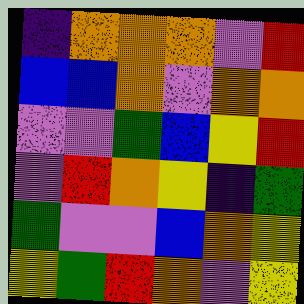[["indigo", "orange", "orange", "orange", "violet", "red"], ["blue", "blue", "orange", "violet", "orange", "orange"], ["violet", "violet", "green", "blue", "yellow", "red"], ["violet", "red", "orange", "yellow", "indigo", "green"], ["green", "violet", "violet", "blue", "orange", "yellow"], ["yellow", "green", "red", "orange", "violet", "yellow"]]